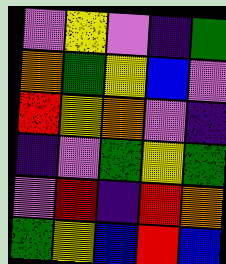[["violet", "yellow", "violet", "indigo", "green"], ["orange", "green", "yellow", "blue", "violet"], ["red", "yellow", "orange", "violet", "indigo"], ["indigo", "violet", "green", "yellow", "green"], ["violet", "red", "indigo", "red", "orange"], ["green", "yellow", "blue", "red", "blue"]]